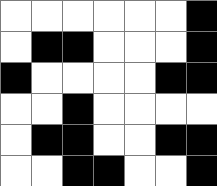[["white", "white", "white", "white", "white", "white", "black"], ["white", "black", "black", "white", "white", "white", "black"], ["black", "white", "white", "white", "white", "black", "black"], ["white", "white", "black", "white", "white", "white", "white"], ["white", "black", "black", "white", "white", "black", "black"], ["white", "white", "black", "black", "white", "white", "black"]]